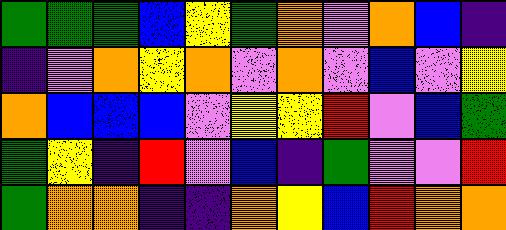[["green", "green", "green", "blue", "yellow", "green", "orange", "violet", "orange", "blue", "indigo"], ["indigo", "violet", "orange", "yellow", "orange", "violet", "orange", "violet", "blue", "violet", "yellow"], ["orange", "blue", "blue", "blue", "violet", "yellow", "yellow", "red", "violet", "blue", "green"], ["green", "yellow", "indigo", "red", "violet", "blue", "indigo", "green", "violet", "violet", "red"], ["green", "orange", "orange", "indigo", "indigo", "orange", "yellow", "blue", "red", "orange", "orange"]]